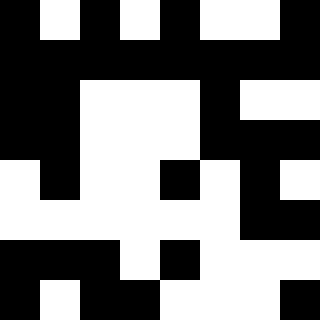[["black", "white", "black", "white", "black", "white", "white", "black"], ["black", "black", "black", "black", "black", "black", "black", "black"], ["black", "black", "white", "white", "white", "black", "white", "white"], ["black", "black", "white", "white", "white", "black", "black", "black"], ["white", "black", "white", "white", "black", "white", "black", "white"], ["white", "white", "white", "white", "white", "white", "black", "black"], ["black", "black", "black", "white", "black", "white", "white", "white"], ["black", "white", "black", "black", "white", "white", "white", "black"]]